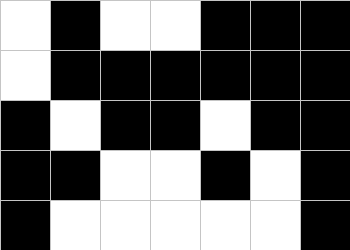[["white", "black", "white", "white", "black", "black", "black"], ["white", "black", "black", "black", "black", "black", "black"], ["black", "white", "black", "black", "white", "black", "black"], ["black", "black", "white", "white", "black", "white", "black"], ["black", "white", "white", "white", "white", "white", "black"]]